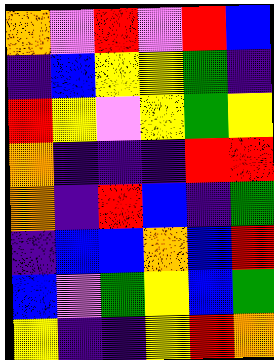[["orange", "violet", "red", "violet", "red", "blue"], ["indigo", "blue", "yellow", "yellow", "green", "indigo"], ["red", "yellow", "violet", "yellow", "green", "yellow"], ["orange", "indigo", "indigo", "indigo", "red", "red"], ["orange", "indigo", "red", "blue", "indigo", "green"], ["indigo", "blue", "blue", "orange", "blue", "red"], ["blue", "violet", "green", "yellow", "blue", "green"], ["yellow", "indigo", "indigo", "yellow", "red", "orange"]]